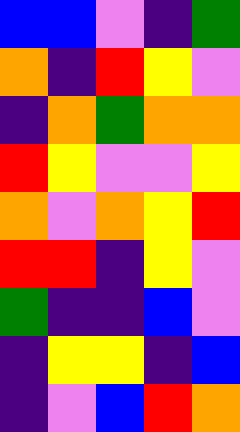[["blue", "blue", "violet", "indigo", "green"], ["orange", "indigo", "red", "yellow", "violet"], ["indigo", "orange", "green", "orange", "orange"], ["red", "yellow", "violet", "violet", "yellow"], ["orange", "violet", "orange", "yellow", "red"], ["red", "red", "indigo", "yellow", "violet"], ["green", "indigo", "indigo", "blue", "violet"], ["indigo", "yellow", "yellow", "indigo", "blue"], ["indigo", "violet", "blue", "red", "orange"]]